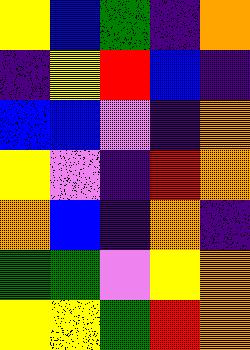[["yellow", "blue", "green", "indigo", "orange"], ["indigo", "yellow", "red", "blue", "indigo"], ["blue", "blue", "violet", "indigo", "orange"], ["yellow", "violet", "indigo", "red", "orange"], ["orange", "blue", "indigo", "orange", "indigo"], ["green", "green", "violet", "yellow", "orange"], ["yellow", "yellow", "green", "red", "orange"]]